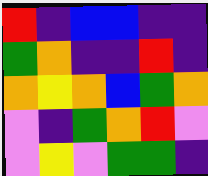[["red", "indigo", "blue", "blue", "indigo", "indigo"], ["green", "orange", "indigo", "indigo", "red", "indigo"], ["orange", "yellow", "orange", "blue", "green", "orange"], ["violet", "indigo", "green", "orange", "red", "violet"], ["violet", "yellow", "violet", "green", "green", "indigo"]]